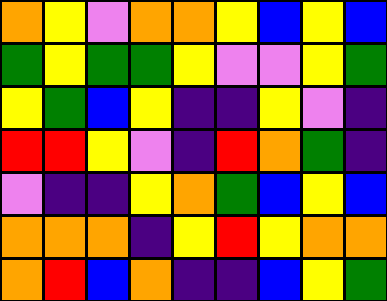[["orange", "yellow", "violet", "orange", "orange", "yellow", "blue", "yellow", "blue"], ["green", "yellow", "green", "green", "yellow", "violet", "violet", "yellow", "green"], ["yellow", "green", "blue", "yellow", "indigo", "indigo", "yellow", "violet", "indigo"], ["red", "red", "yellow", "violet", "indigo", "red", "orange", "green", "indigo"], ["violet", "indigo", "indigo", "yellow", "orange", "green", "blue", "yellow", "blue"], ["orange", "orange", "orange", "indigo", "yellow", "red", "yellow", "orange", "orange"], ["orange", "red", "blue", "orange", "indigo", "indigo", "blue", "yellow", "green"]]